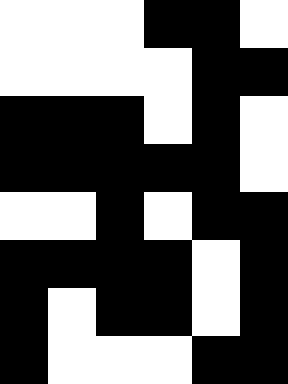[["white", "white", "white", "black", "black", "white"], ["white", "white", "white", "white", "black", "black"], ["black", "black", "black", "white", "black", "white"], ["black", "black", "black", "black", "black", "white"], ["white", "white", "black", "white", "black", "black"], ["black", "black", "black", "black", "white", "black"], ["black", "white", "black", "black", "white", "black"], ["black", "white", "white", "white", "black", "black"]]